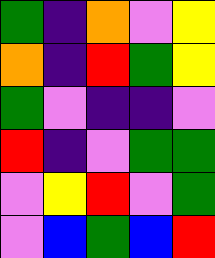[["green", "indigo", "orange", "violet", "yellow"], ["orange", "indigo", "red", "green", "yellow"], ["green", "violet", "indigo", "indigo", "violet"], ["red", "indigo", "violet", "green", "green"], ["violet", "yellow", "red", "violet", "green"], ["violet", "blue", "green", "blue", "red"]]